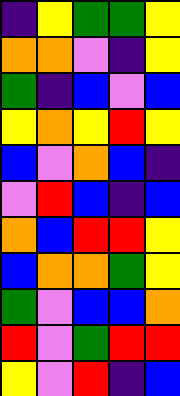[["indigo", "yellow", "green", "green", "yellow"], ["orange", "orange", "violet", "indigo", "yellow"], ["green", "indigo", "blue", "violet", "blue"], ["yellow", "orange", "yellow", "red", "yellow"], ["blue", "violet", "orange", "blue", "indigo"], ["violet", "red", "blue", "indigo", "blue"], ["orange", "blue", "red", "red", "yellow"], ["blue", "orange", "orange", "green", "yellow"], ["green", "violet", "blue", "blue", "orange"], ["red", "violet", "green", "red", "red"], ["yellow", "violet", "red", "indigo", "blue"]]